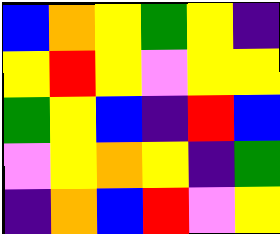[["blue", "orange", "yellow", "green", "yellow", "indigo"], ["yellow", "red", "yellow", "violet", "yellow", "yellow"], ["green", "yellow", "blue", "indigo", "red", "blue"], ["violet", "yellow", "orange", "yellow", "indigo", "green"], ["indigo", "orange", "blue", "red", "violet", "yellow"]]